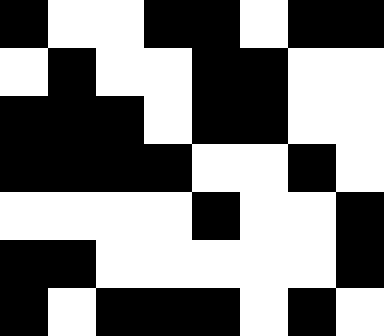[["black", "white", "white", "black", "black", "white", "black", "black"], ["white", "black", "white", "white", "black", "black", "white", "white"], ["black", "black", "black", "white", "black", "black", "white", "white"], ["black", "black", "black", "black", "white", "white", "black", "white"], ["white", "white", "white", "white", "black", "white", "white", "black"], ["black", "black", "white", "white", "white", "white", "white", "black"], ["black", "white", "black", "black", "black", "white", "black", "white"]]